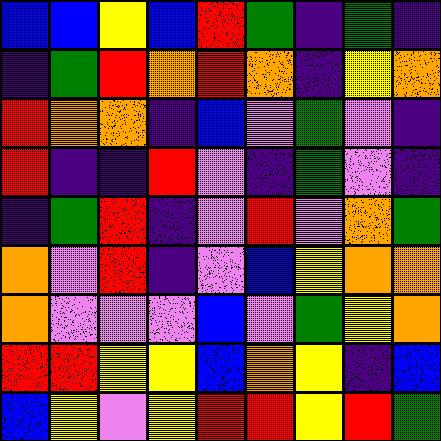[["blue", "blue", "yellow", "blue", "red", "green", "indigo", "green", "indigo"], ["indigo", "green", "red", "orange", "red", "orange", "indigo", "yellow", "orange"], ["red", "orange", "orange", "indigo", "blue", "violet", "green", "violet", "indigo"], ["red", "indigo", "indigo", "red", "violet", "indigo", "green", "violet", "indigo"], ["indigo", "green", "red", "indigo", "violet", "red", "violet", "orange", "green"], ["orange", "violet", "red", "indigo", "violet", "blue", "yellow", "orange", "orange"], ["orange", "violet", "violet", "violet", "blue", "violet", "green", "yellow", "orange"], ["red", "red", "yellow", "yellow", "blue", "orange", "yellow", "indigo", "blue"], ["blue", "yellow", "violet", "yellow", "red", "red", "yellow", "red", "green"]]